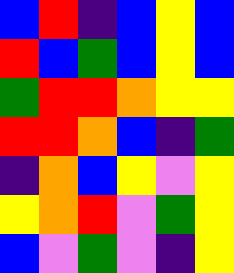[["blue", "red", "indigo", "blue", "yellow", "blue"], ["red", "blue", "green", "blue", "yellow", "blue"], ["green", "red", "red", "orange", "yellow", "yellow"], ["red", "red", "orange", "blue", "indigo", "green"], ["indigo", "orange", "blue", "yellow", "violet", "yellow"], ["yellow", "orange", "red", "violet", "green", "yellow"], ["blue", "violet", "green", "violet", "indigo", "yellow"]]